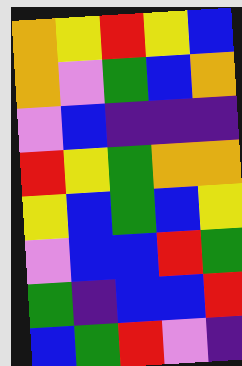[["orange", "yellow", "red", "yellow", "blue"], ["orange", "violet", "green", "blue", "orange"], ["violet", "blue", "indigo", "indigo", "indigo"], ["red", "yellow", "green", "orange", "orange"], ["yellow", "blue", "green", "blue", "yellow"], ["violet", "blue", "blue", "red", "green"], ["green", "indigo", "blue", "blue", "red"], ["blue", "green", "red", "violet", "indigo"]]